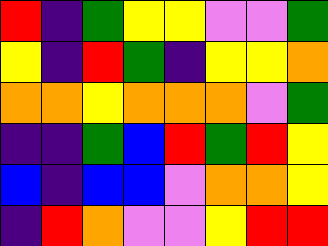[["red", "indigo", "green", "yellow", "yellow", "violet", "violet", "green"], ["yellow", "indigo", "red", "green", "indigo", "yellow", "yellow", "orange"], ["orange", "orange", "yellow", "orange", "orange", "orange", "violet", "green"], ["indigo", "indigo", "green", "blue", "red", "green", "red", "yellow"], ["blue", "indigo", "blue", "blue", "violet", "orange", "orange", "yellow"], ["indigo", "red", "orange", "violet", "violet", "yellow", "red", "red"]]